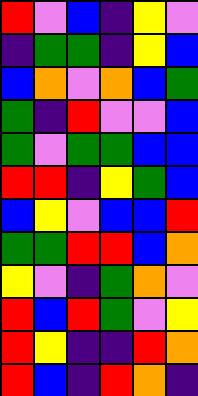[["red", "violet", "blue", "indigo", "yellow", "violet"], ["indigo", "green", "green", "indigo", "yellow", "blue"], ["blue", "orange", "violet", "orange", "blue", "green"], ["green", "indigo", "red", "violet", "violet", "blue"], ["green", "violet", "green", "green", "blue", "blue"], ["red", "red", "indigo", "yellow", "green", "blue"], ["blue", "yellow", "violet", "blue", "blue", "red"], ["green", "green", "red", "red", "blue", "orange"], ["yellow", "violet", "indigo", "green", "orange", "violet"], ["red", "blue", "red", "green", "violet", "yellow"], ["red", "yellow", "indigo", "indigo", "red", "orange"], ["red", "blue", "indigo", "red", "orange", "indigo"]]